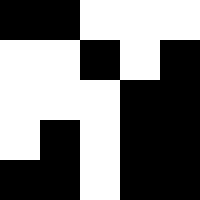[["black", "black", "white", "white", "white"], ["white", "white", "black", "white", "black"], ["white", "white", "white", "black", "black"], ["white", "black", "white", "black", "black"], ["black", "black", "white", "black", "black"]]